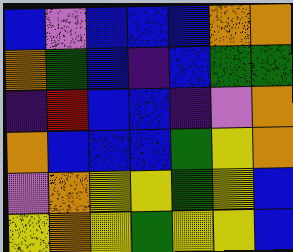[["blue", "violet", "blue", "blue", "blue", "orange", "orange"], ["orange", "green", "blue", "indigo", "blue", "green", "green"], ["indigo", "red", "blue", "blue", "indigo", "violet", "orange"], ["orange", "blue", "blue", "blue", "green", "yellow", "orange"], ["violet", "orange", "yellow", "yellow", "green", "yellow", "blue"], ["yellow", "orange", "yellow", "green", "yellow", "yellow", "blue"]]